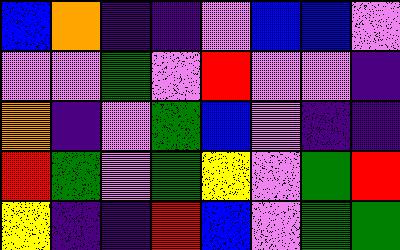[["blue", "orange", "indigo", "indigo", "violet", "blue", "blue", "violet"], ["violet", "violet", "green", "violet", "red", "violet", "violet", "indigo"], ["orange", "indigo", "violet", "green", "blue", "violet", "indigo", "indigo"], ["red", "green", "violet", "green", "yellow", "violet", "green", "red"], ["yellow", "indigo", "indigo", "red", "blue", "violet", "green", "green"]]